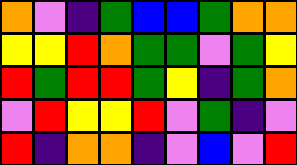[["orange", "violet", "indigo", "green", "blue", "blue", "green", "orange", "orange"], ["yellow", "yellow", "red", "orange", "green", "green", "violet", "green", "yellow"], ["red", "green", "red", "red", "green", "yellow", "indigo", "green", "orange"], ["violet", "red", "yellow", "yellow", "red", "violet", "green", "indigo", "violet"], ["red", "indigo", "orange", "orange", "indigo", "violet", "blue", "violet", "red"]]